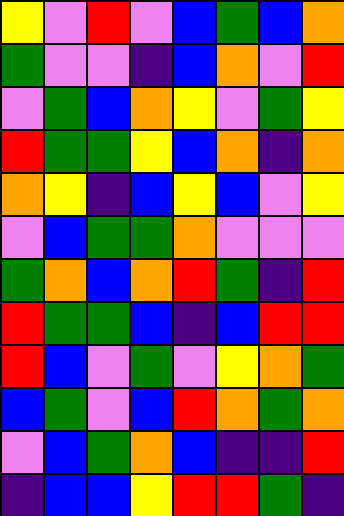[["yellow", "violet", "red", "violet", "blue", "green", "blue", "orange"], ["green", "violet", "violet", "indigo", "blue", "orange", "violet", "red"], ["violet", "green", "blue", "orange", "yellow", "violet", "green", "yellow"], ["red", "green", "green", "yellow", "blue", "orange", "indigo", "orange"], ["orange", "yellow", "indigo", "blue", "yellow", "blue", "violet", "yellow"], ["violet", "blue", "green", "green", "orange", "violet", "violet", "violet"], ["green", "orange", "blue", "orange", "red", "green", "indigo", "red"], ["red", "green", "green", "blue", "indigo", "blue", "red", "red"], ["red", "blue", "violet", "green", "violet", "yellow", "orange", "green"], ["blue", "green", "violet", "blue", "red", "orange", "green", "orange"], ["violet", "blue", "green", "orange", "blue", "indigo", "indigo", "red"], ["indigo", "blue", "blue", "yellow", "red", "red", "green", "indigo"]]